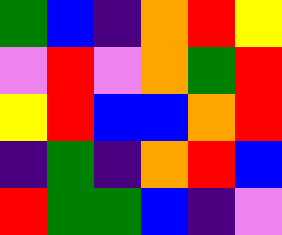[["green", "blue", "indigo", "orange", "red", "yellow"], ["violet", "red", "violet", "orange", "green", "red"], ["yellow", "red", "blue", "blue", "orange", "red"], ["indigo", "green", "indigo", "orange", "red", "blue"], ["red", "green", "green", "blue", "indigo", "violet"]]